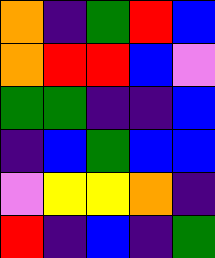[["orange", "indigo", "green", "red", "blue"], ["orange", "red", "red", "blue", "violet"], ["green", "green", "indigo", "indigo", "blue"], ["indigo", "blue", "green", "blue", "blue"], ["violet", "yellow", "yellow", "orange", "indigo"], ["red", "indigo", "blue", "indigo", "green"]]